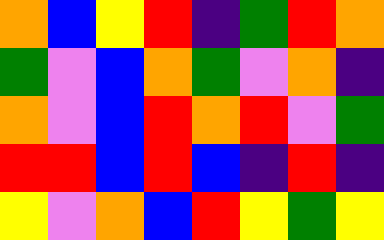[["orange", "blue", "yellow", "red", "indigo", "green", "red", "orange"], ["green", "violet", "blue", "orange", "green", "violet", "orange", "indigo"], ["orange", "violet", "blue", "red", "orange", "red", "violet", "green"], ["red", "red", "blue", "red", "blue", "indigo", "red", "indigo"], ["yellow", "violet", "orange", "blue", "red", "yellow", "green", "yellow"]]